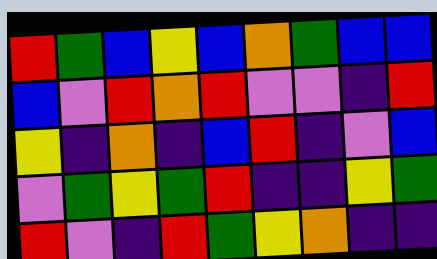[["red", "green", "blue", "yellow", "blue", "orange", "green", "blue", "blue"], ["blue", "violet", "red", "orange", "red", "violet", "violet", "indigo", "red"], ["yellow", "indigo", "orange", "indigo", "blue", "red", "indigo", "violet", "blue"], ["violet", "green", "yellow", "green", "red", "indigo", "indigo", "yellow", "green"], ["red", "violet", "indigo", "red", "green", "yellow", "orange", "indigo", "indigo"]]